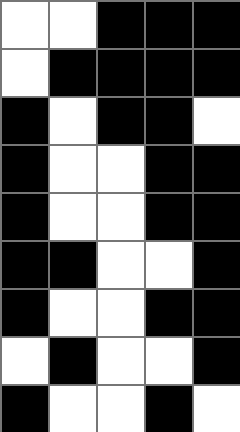[["white", "white", "black", "black", "black"], ["white", "black", "black", "black", "black"], ["black", "white", "black", "black", "white"], ["black", "white", "white", "black", "black"], ["black", "white", "white", "black", "black"], ["black", "black", "white", "white", "black"], ["black", "white", "white", "black", "black"], ["white", "black", "white", "white", "black"], ["black", "white", "white", "black", "white"]]